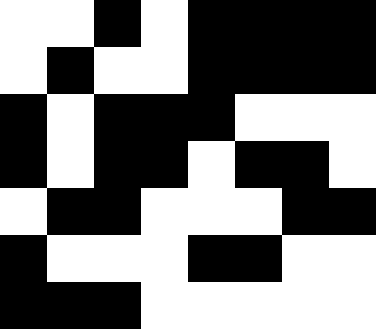[["white", "white", "black", "white", "black", "black", "black", "black"], ["white", "black", "white", "white", "black", "black", "black", "black"], ["black", "white", "black", "black", "black", "white", "white", "white"], ["black", "white", "black", "black", "white", "black", "black", "white"], ["white", "black", "black", "white", "white", "white", "black", "black"], ["black", "white", "white", "white", "black", "black", "white", "white"], ["black", "black", "black", "white", "white", "white", "white", "white"]]